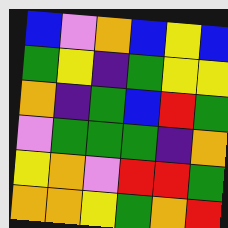[["blue", "violet", "orange", "blue", "yellow", "blue"], ["green", "yellow", "indigo", "green", "yellow", "yellow"], ["orange", "indigo", "green", "blue", "red", "green"], ["violet", "green", "green", "green", "indigo", "orange"], ["yellow", "orange", "violet", "red", "red", "green"], ["orange", "orange", "yellow", "green", "orange", "red"]]